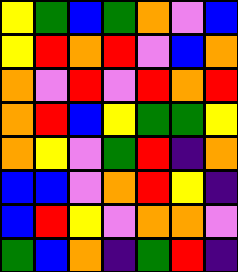[["yellow", "green", "blue", "green", "orange", "violet", "blue"], ["yellow", "red", "orange", "red", "violet", "blue", "orange"], ["orange", "violet", "red", "violet", "red", "orange", "red"], ["orange", "red", "blue", "yellow", "green", "green", "yellow"], ["orange", "yellow", "violet", "green", "red", "indigo", "orange"], ["blue", "blue", "violet", "orange", "red", "yellow", "indigo"], ["blue", "red", "yellow", "violet", "orange", "orange", "violet"], ["green", "blue", "orange", "indigo", "green", "red", "indigo"]]